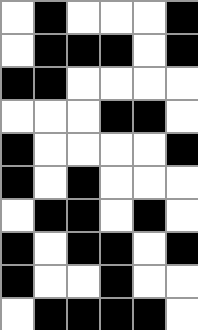[["white", "black", "white", "white", "white", "black"], ["white", "black", "black", "black", "white", "black"], ["black", "black", "white", "white", "white", "white"], ["white", "white", "white", "black", "black", "white"], ["black", "white", "white", "white", "white", "black"], ["black", "white", "black", "white", "white", "white"], ["white", "black", "black", "white", "black", "white"], ["black", "white", "black", "black", "white", "black"], ["black", "white", "white", "black", "white", "white"], ["white", "black", "black", "black", "black", "white"]]